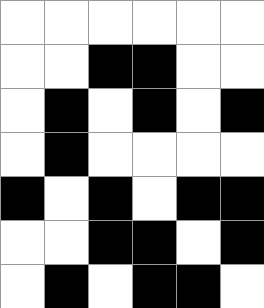[["white", "white", "white", "white", "white", "white"], ["white", "white", "black", "black", "white", "white"], ["white", "black", "white", "black", "white", "black"], ["white", "black", "white", "white", "white", "white"], ["black", "white", "black", "white", "black", "black"], ["white", "white", "black", "black", "white", "black"], ["white", "black", "white", "black", "black", "white"]]